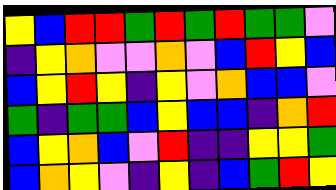[["yellow", "blue", "red", "red", "green", "red", "green", "red", "green", "green", "violet"], ["indigo", "yellow", "orange", "violet", "violet", "orange", "violet", "blue", "red", "yellow", "blue"], ["blue", "yellow", "red", "yellow", "indigo", "yellow", "violet", "orange", "blue", "blue", "violet"], ["green", "indigo", "green", "green", "blue", "yellow", "blue", "blue", "indigo", "orange", "red"], ["blue", "yellow", "orange", "blue", "violet", "red", "indigo", "indigo", "yellow", "yellow", "green"], ["blue", "orange", "yellow", "violet", "indigo", "yellow", "indigo", "blue", "green", "red", "yellow"]]